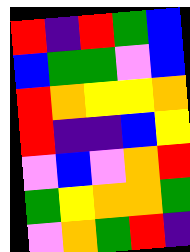[["red", "indigo", "red", "green", "blue"], ["blue", "green", "green", "violet", "blue"], ["red", "orange", "yellow", "yellow", "orange"], ["red", "indigo", "indigo", "blue", "yellow"], ["violet", "blue", "violet", "orange", "red"], ["green", "yellow", "orange", "orange", "green"], ["violet", "orange", "green", "red", "indigo"]]